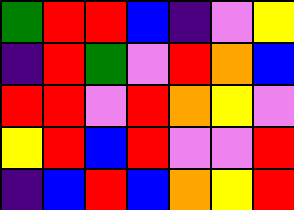[["green", "red", "red", "blue", "indigo", "violet", "yellow"], ["indigo", "red", "green", "violet", "red", "orange", "blue"], ["red", "red", "violet", "red", "orange", "yellow", "violet"], ["yellow", "red", "blue", "red", "violet", "violet", "red"], ["indigo", "blue", "red", "blue", "orange", "yellow", "red"]]